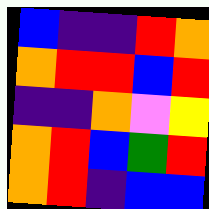[["blue", "indigo", "indigo", "red", "orange"], ["orange", "red", "red", "blue", "red"], ["indigo", "indigo", "orange", "violet", "yellow"], ["orange", "red", "blue", "green", "red"], ["orange", "red", "indigo", "blue", "blue"]]